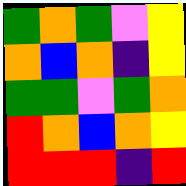[["green", "orange", "green", "violet", "yellow"], ["orange", "blue", "orange", "indigo", "yellow"], ["green", "green", "violet", "green", "orange"], ["red", "orange", "blue", "orange", "yellow"], ["red", "red", "red", "indigo", "red"]]